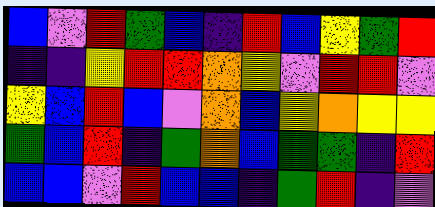[["blue", "violet", "red", "green", "blue", "indigo", "red", "blue", "yellow", "green", "red"], ["indigo", "indigo", "yellow", "red", "red", "orange", "yellow", "violet", "red", "red", "violet"], ["yellow", "blue", "red", "blue", "violet", "orange", "blue", "yellow", "orange", "yellow", "yellow"], ["green", "blue", "red", "indigo", "green", "orange", "blue", "green", "green", "indigo", "red"], ["blue", "blue", "violet", "red", "blue", "blue", "indigo", "green", "red", "indigo", "violet"]]